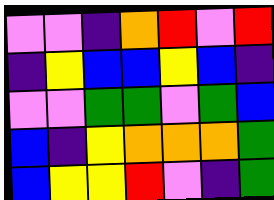[["violet", "violet", "indigo", "orange", "red", "violet", "red"], ["indigo", "yellow", "blue", "blue", "yellow", "blue", "indigo"], ["violet", "violet", "green", "green", "violet", "green", "blue"], ["blue", "indigo", "yellow", "orange", "orange", "orange", "green"], ["blue", "yellow", "yellow", "red", "violet", "indigo", "green"]]